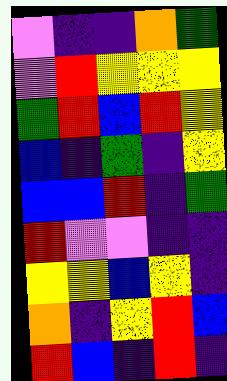[["violet", "indigo", "indigo", "orange", "green"], ["violet", "red", "yellow", "yellow", "yellow"], ["green", "red", "blue", "red", "yellow"], ["blue", "indigo", "green", "indigo", "yellow"], ["blue", "blue", "red", "indigo", "green"], ["red", "violet", "violet", "indigo", "indigo"], ["yellow", "yellow", "blue", "yellow", "indigo"], ["orange", "indigo", "yellow", "red", "blue"], ["red", "blue", "indigo", "red", "indigo"]]